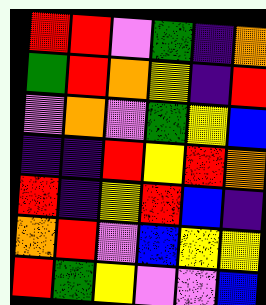[["red", "red", "violet", "green", "indigo", "orange"], ["green", "red", "orange", "yellow", "indigo", "red"], ["violet", "orange", "violet", "green", "yellow", "blue"], ["indigo", "indigo", "red", "yellow", "red", "orange"], ["red", "indigo", "yellow", "red", "blue", "indigo"], ["orange", "red", "violet", "blue", "yellow", "yellow"], ["red", "green", "yellow", "violet", "violet", "blue"]]